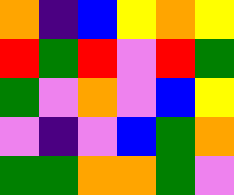[["orange", "indigo", "blue", "yellow", "orange", "yellow"], ["red", "green", "red", "violet", "red", "green"], ["green", "violet", "orange", "violet", "blue", "yellow"], ["violet", "indigo", "violet", "blue", "green", "orange"], ["green", "green", "orange", "orange", "green", "violet"]]